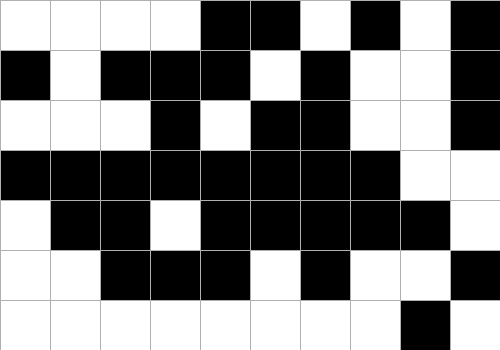[["white", "white", "white", "white", "black", "black", "white", "black", "white", "black"], ["black", "white", "black", "black", "black", "white", "black", "white", "white", "black"], ["white", "white", "white", "black", "white", "black", "black", "white", "white", "black"], ["black", "black", "black", "black", "black", "black", "black", "black", "white", "white"], ["white", "black", "black", "white", "black", "black", "black", "black", "black", "white"], ["white", "white", "black", "black", "black", "white", "black", "white", "white", "black"], ["white", "white", "white", "white", "white", "white", "white", "white", "black", "white"]]